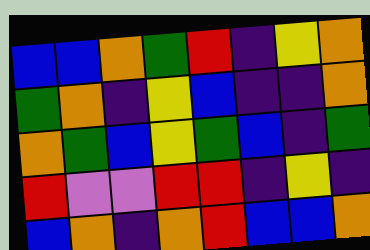[["blue", "blue", "orange", "green", "red", "indigo", "yellow", "orange"], ["green", "orange", "indigo", "yellow", "blue", "indigo", "indigo", "orange"], ["orange", "green", "blue", "yellow", "green", "blue", "indigo", "green"], ["red", "violet", "violet", "red", "red", "indigo", "yellow", "indigo"], ["blue", "orange", "indigo", "orange", "red", "blue", "blue", "orange"]]